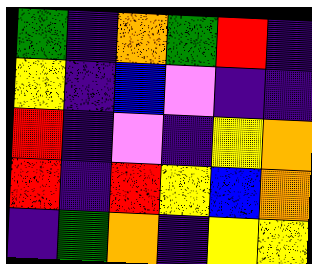[["green", "indigo", "orange", "green", "red", "indigo"], ["yellow", "indigo", "blue", "violet", "indigo", "indigo"], ["red", "indigo", "violet", "indigo", "yellow", "orange"], ["red", "indigo", "red", "yellow", "blue", "orange"], ["indigo", "green", "orange", "indigo", "yellow", "yellow"]]